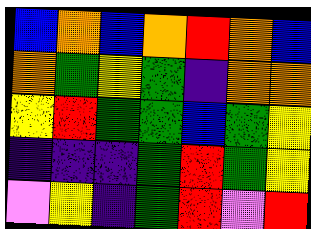[["blue", "orange", "blue", "orange", "red", "orange", "blue"], ["orange", "green", "yellow", "green", "indigo", "orange", "orange"], ["yellow", "red", "green", "green", "blue", "green", "yellow"], ["indigo", "indigo", "indigo", "green", "red", "green", "yellow"], ["violet", "yellow", "indigo", "green", "red", "violet", "red"]]